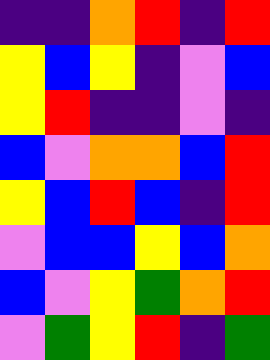[["indigo", "indigo", "orange", "red", "indigo", "red"], ["yellow", "blue", "yellow", "indigo", "violet", "blue"], ["yellow", "red", "indigo", "indigo", "violet", "indigo"], ["blue", "violet", "orange", "orange", "blue", "red"], ["yellow", "blue", "red", "blue", "indigo", "red"], ["violet", "blue", "blue", "yellow", "blue", "orange"], ["blue", "violet", "yellow", "green", "orange", "red"], ["violet", "green", "yellow", "red", "indigo", "green"]]